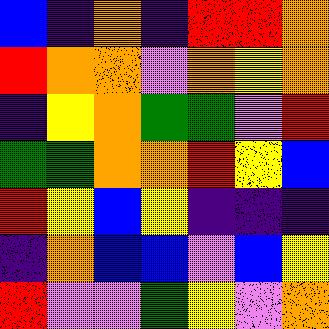[["blue", "indigo", "orange", "indigo", "red", "red", "orange"], ["red", "orange", "orange", "violet", "orange", "yellow", "orange"], ["indigo", "yellow", "orange", "green", "green", "violet", "red"], ["green", "green", "orange", "orange", "red", "yellow", "blue"], ["red", "yellow", "blue", "yellow", "indigo", "indigo", "indigo"], ["indigo", "orange", "blue", "blue", "violet", "blue", "yellow"], ["red", "violet", "violet", "green", "yellow", "violet", "orange"]]